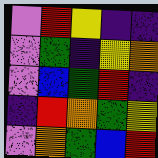[["violet", "red", "yellow", "indigo", "indigo"], ["violet", "green", "indigo", "yellow", "orange"], ["violet", "blue", "green", "red", "indigo"], ["indigo", "red", "orange", "green", "yellow"], ["violet", "orange", "green", "blue", "red"]]